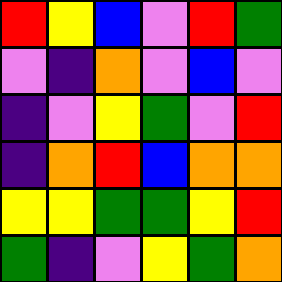[["red", "yellow", "blue", "violet", "red", "green"], ["violet", "indigo", "orange", "violet", "blue", "violet"], ["indigo", "violet", "yellow", "green", "violet", "red"], ["indigo", "orange", "red", "blue", "orange", "orange"], ["yellow", "yellow", "green", "green", "yellow", "red"], ["green", "indigo", "violet", "yellow", "green", "orange"]]